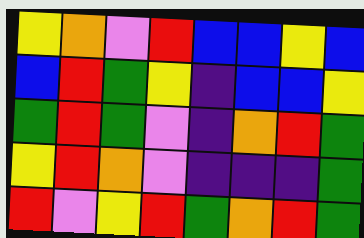[["yellow", "orange", "violet", "red", "blue", "blue", "yellow", "blue"], ["blue", "red", "green", "yellow", "indigo", "blue", "blue", "yellow"], ["green", "red", "green", "violet", "indigo", "orange", "red", "green"], ["yellow", "red", "orange", "violet", "indigo", "indigo", "indigo", "green"], ["red", "violet", "yellow", "red", "green", "orange", "red", "green"]]